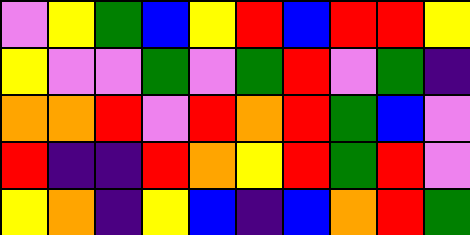[["violet", "yellow", "green", "blue", "yellow", "red", "blue", "red", "red", "yellow"], ["yellow", "violet", "violet", "green", "violet", "green", "red", "violet", "green", "indigo"], ["orange", "orange", "red", "violet", "red", "orange", "red", "green", "blue", "violet"], ["red", "indigo", "indigo", "red", "orange", "yellow", "red", "green", "red", "violet"], ["yellow", "orange", "indigo", "yellow", "blue", "indigo", "blue", "orange", "red", "green"]]